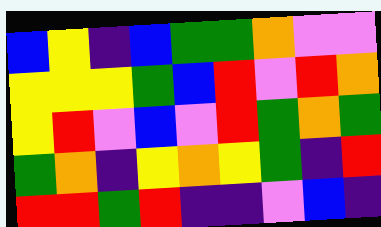[["blue", "yellow", "indigo", "blue", "green", "green", "orange", "violet", "violet"], ["yellow", "yellow", "yellow", "green", "blue", "red", "violet", "red", "orange"], ["yellow", "red", "violet", "blue", "violet", "red", "green", "orange", "green"], ["green", "orange", "indigo", "yellow", "orange", "yellow", "green", "indigo", "red"], ["red", "red", "green", "red", "indigo", "indigo", "violet", "blue", "indigo"]]